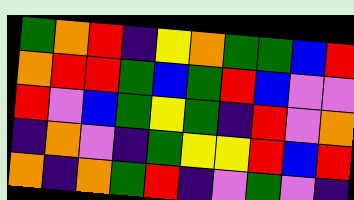[["green", "orange", "red", "indigo", "yellow", "orange", "green", "green", "blue", "red"], ["orange", "red", "red", "green", "blue", "green", "red", "blue", "violet", "violet"], ["red", "violet", "blue", "green", "yellow", "green", "indigo", "red", "violet", "orange"], ["indigo", "orange", "violet", "indigo", "green", "yellow", "yellow", "red", "blue", "red"], ["orange", "indigo", "orange", "green", "red", "indigo", "violet", "green", "violet", "indigo"]]